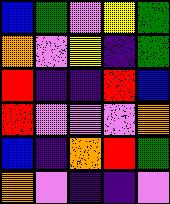[["blue", "green", "violet", "yellow", "green"], ["orange", "violet", "yellow", "indigo", "green"], ["red", "indigo", "indigo", "red", "blue"], ["red", "violet", "violet", "violet", "orange"], ["blue", "indigo", "orange", "red", "green"], ["orange", "violet", "indigo", "indigo", "violet"]]